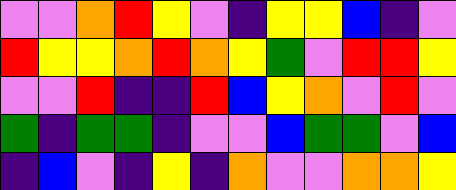[["violet", "violet", "orange", "red", "yellow", "violet", "indigo", "yellow", "yellow", "blue", "indigo", "violet"], ["red", "yellow", "yellow", "orange", "red", "orange", "yellow", "green", "violet", "red", "red", "yellow"], ["violet", "violet", "red", "indigo", "indigo", "red", "blue", "yellow", "orange", "violet", "red", "violet"], ["green", "indigo", "green", "green", "indigo", "violet", "violet", "blue", "green", "green", "violet", "blue"], ["indigo", "blue", "violet", "indigo", "yellow", "indigo", "orange", "violet", "violet", "orange", "orange", "yellow"]]